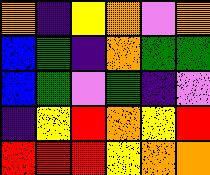[["orange", "indigo", "yellow", "orange", "violet", "orange"], ["blue", "green", "indigo", "orange", "green", "green"], ["blue", "green", "violet", "green", "indigo", "violet"], ["indigo", "yellow", "red", "orange", "yellow", "red"], ["red", "red", "red", "yellow", "orange", "orange"]]